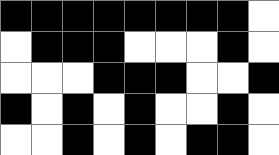[["black", "black", "black", "black", "black", "black", "black", "black", "white"], ["white", "black", "black", "black", "white", "white", "white", "black", "white"], ["white", "white", "white", "black", "black", "black", "white", "white", "black"], ["black", "white", "black", "white", "black", "white", "white", "black", "white"], ["white", "white", "black", "white", "black", "white", "black", "black", "white"]]